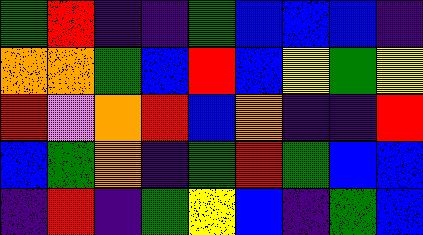[["green", "red", "indigo", "indigo", "green", "blue", "blue", "blue", "indigo"], ["orange", "orange", "green", "blue", "red", "blue", "yellow", "green", "yellow"], ["red", "violet", "orange", "red", "blue", "orange", "indigo", "indigo", "red"], ["blue", "green", "orange", "indigo", "green", "red", "green", "blue", "blue"], ["indigo", "red", "indigo", "green", "yellow", "blue", "indigo", "green", "blue"]]